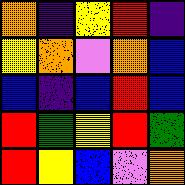[["orange", "indigo", "yellow", "red", "indigo"], ["yellow", "orange", "violet", "orange", "blue"], ["blue", "indigo", "blue", "red", "blue"], ["red", "green", "yellow", "red", "green"], ["red", "yellow", "blue", "violet", "orange"]]